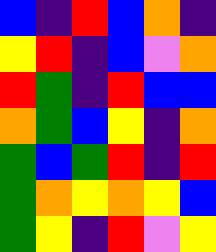[["blue", "indigo", "red", "blue", "orange", "indigo"], ["yellow", "red", "indigo", "blue", "violet", "orange"], ["red", "green", "indigo", "red", "blue", "blue"], ["orange", "green", "blue", "yellow", "indigo", "orange"], ["green", "blue", "green", "red", "indigo", "red"], ["green", "orange", "yellow", "orange", "yellow", "blue"], ["green", "yellow", "indigo", "red", "violet", "yellow"]]